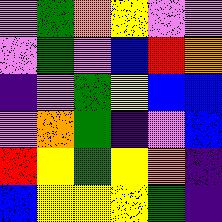[["violet", "green", "orange", "yellow", "violet", "violet"], ["violet", "green", "violet", "blue", "red", "orange"], ["indigo", "violet", "green", "yellow", "blue", "blue"], ["violet", "orange", "green", "indigo", "violet", "blue"], ["red", "yellow", "green", "yellow", "orange", "indigo"], ["blue", "yellow", "yellow", "yellow", "green", "indigo"]]